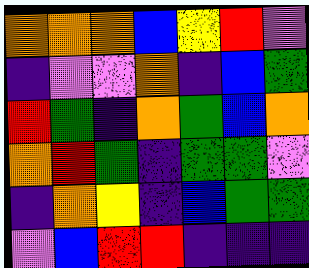[["orange", "orange", "orange", "blue", "yellow", "red", "violet"], ["indigo", "violet", "violet", "orange", "indigo", "blue", "green"], ["red", "green", "indigo", "orange", "green", "blue", "orange"], ["orange", "red", "green", "indigo", "green", "green", "violet"], ["indigo", "orange", "yellow", "indigo", "blue", "green", "green"], ["violet", "blue", "red", "red", "indigo", "indigo", "indigo"]]